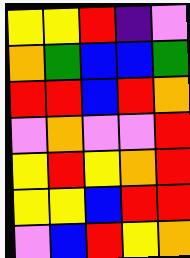[["yellow", "yellow", "red", "indigo", "violet"], ["orange", "green", "blue", "blue", "green"], ["red", "red", "blue", "red", "orange"], ["violet", "orange", "violet", "violet", "red"], ["yellow", "red", "yellow", "orange", "red"], ["yellow", "yellow", "blue", "red", "red"], ["violet", "blue", "red", "yellow", "orange"]]